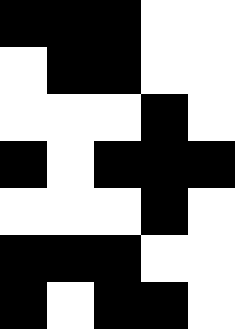[["black", "black", "black", "white", "white"], ["white", "black", "black", "white", "white"], ["white", "white", "white", "black", "white"], ["black", "white", "black", "black", "black"], ["white", "white", "white", "black", "white"], ["black", "black", "black", "white", "white"], ["black", "white", "black", "black", "white"]]